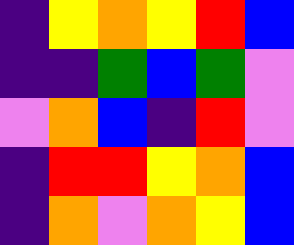[["indigo", "yellow", "orange", "yellow", "red", "blue"], ["indigo", "indigo", "green", "blue", "green", "violet"], ["violet", "orange", "blue", "indigo", "red", "violet"], ["indigo", "red", "red", "yellow", "orange", "blue"], ["indigo", "orange", "violet", "orange", "yellow", "blue"]]